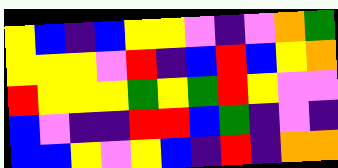[["yellow", "blue", "indigo", "blue", "yellow", "yellow", "violet", "indigo", "violet", "orange", "green"], ["yellow", "yellow", "yellow", "violet", "red", "indigo", "blue", "red", "blue", "yellow", "orange"], ["red", "yellow", "yellow", "yellow", "green", "yellow", "green", "red", "yellow", "violet", "violet"], ["blue", "violet", "indigo", "indigo", "red", "red", "blue", "green", "indigo", "violet", "indigo"], ["blue", "blue", "yellow", "violet", "yellow", "blue", "indigo", "red", "indigo", "orange", "orange"]]